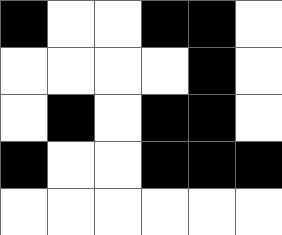[["black", "white", "white", "black", "black", "white"], ["white", "white", "white", "white", "black", "white"], ["white", "black", "white", "black", "black", "white"], ["black", "white", "white", "black", "black", "black"], ["white", "white", "white", "white", "white", "white"]]